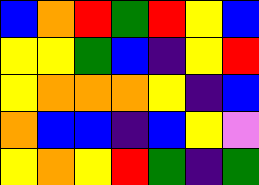[["blue", "orange", "red", "green", "red", "yellow", "blue"], ["yellow", "yellow", "green", "blue", "indigo", "yellow", "red"], ["yellow", "orange", "orange", "orange", "yellow", "indigo", "blue"], ["orange", "blue", "blue", "indigo", "blue", "yellow", "violet"], ["yellow", "orange", "yellow", "red", "green", "indigo", "green"]]